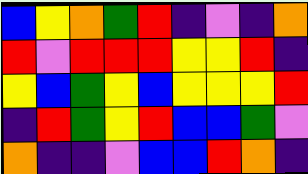[["blue", "yellow", "orange", "green", "red", "indigo", "violet", "indigo", "orange"], ["red", "violet", "red", "red", "red", "yellow", "yellow", "red", "indigo"], ["yellow", "blue", "green", "yellow", "blue", "yellow", "yellow", "yellow", "red"], ["indigo", "red", "green", "yellow", "red", "blue", "blue", "green", "violet"], ["orange", "indigo", "indigo", "violet", "blue", "blue", "red", "orange", "indigo"]]